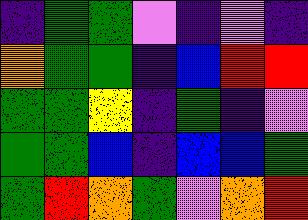[["indigo", "green", "green", "violet", "indigo", "violet", "indigo"], ["orange", "green", "green", "indigo", "blue", "red", "red"], ["green", "green", "yellow", "indigo", "green", "indigo", "violet"], ["green", "green", "blue", "indigo", "blue", "blue", "green"], ["green", "red", "orange", "green", "violet", "orange", "red"]]